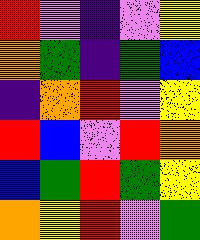[["red", "violet", "indigo", "violet", "yellow"], ["orange", "green", "indigo", "green", "blue"], ["indigo", "orange", "red", "violet", "yellow"], ["red", "blue", "violet", "red", "orange"], ["blue", "green", "red", "green", "yellow"], ["orange", "yellow", "red", "violet", "green"]]